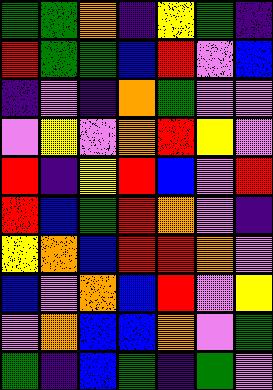[["green", "green", "orange", "indigo", "yellow", "green", "indigo"], ["red", "green", "green", "blue", "red", "violet", "blue"], ["indigo", "violet", "indigo", "orange", "green", "violet", "violet"], ["violet", "yellow", "violet", "orange", "red", "yellow", "violet"], ["red", "indigo", "yellow", "red", "blue", "violet", "red"], ["red", "blue", "green", "red", "orange", "violet", "indigo"], ["yellow", "orange", "blue", "red", "red", "orange", "violet"], ["blue", "violet", "orange", "blue", "red", "violet", "yellow"], ["violet", "orange", "blue", "blue", "orange", "violet", "green"], ["green", "indigo", "blue", "green", "indigo", "green", "violet"]]